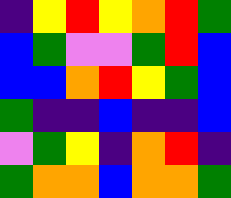[["indigo", "yellow", "red", "yellow", "orange", "red", "green"], ["blue", "green", "violet", "violet", "green", "red", "blue"], ["blue", "blue", "orange", "red", "yellow", "green", "blue"], ["green", "indigo", "indigo", "blue", "indigo", "indigo", "blue"], ["violet", "green", "yellow", "indigo", "orange", "red", "indigo"], ["green", "orange", "orange", "blue", "orange", "orange", "green"]]